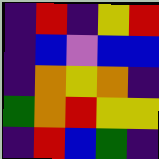[["indigo", "red", "indigo", "yellow", "red"], ["indigo", "blue", "violet", "blue", "blue"], ["indigo", "orange", "yellow", "orange", "indigo"], ["green", "orange", "red", "yellow", "yellow"], ["indigo", "red", "blue", "green", "indigo"]]